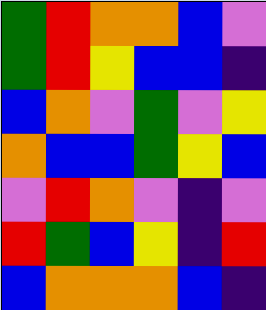[["green", "red", "orange", "orange", "blue", "violet"], ["green", "red", "yellow", "blue", "blue", "indigo"], ["blue", "orange", "violet", "green", "violet", "yellow"], ["orange", "blue", "blue", "green", "yellow", "blue"], ["violet", "red", "orange", "violet", "indigo", "violet"], ["red", "green", "blue", "yellow", "indigo", "red"], ["blue", "orange", "orange", "orange", "blue", "indigo"]]